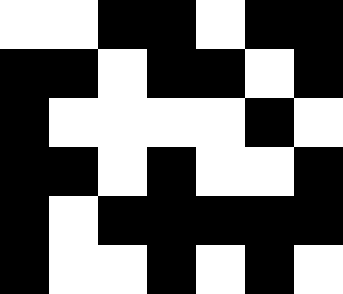[["white", "white", "black", "black", "white", "black", "black"], ["black", "black", "white", "black", "black", "white", "black"], ["black", "white", "white", "white", "white", "black", "white"], ["black", "black", "white", "black", "white", "white", "black"], ["black", "white", "black", "black", "black", "black", "black"], ["black", "white", "white", "black", "white", "black", "white"]]